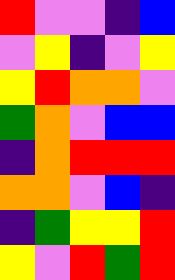[["red", "violet", "violet", "indigo", "blue"], ["violet", "yellow", "indigo", "violet", "yellow"], ["yellow", "red", "orange", "orange", "violet"], ["green", "orange", "violet", "blue", "blue"], ["indigo", "orange", "red", "red", "red"], ["orange", "orange", "violet", "blue", "indigo"], ["indigo", "green", "yellow", "yellow", "red"], ["yellow", "violet", "red", "green", "red"]]